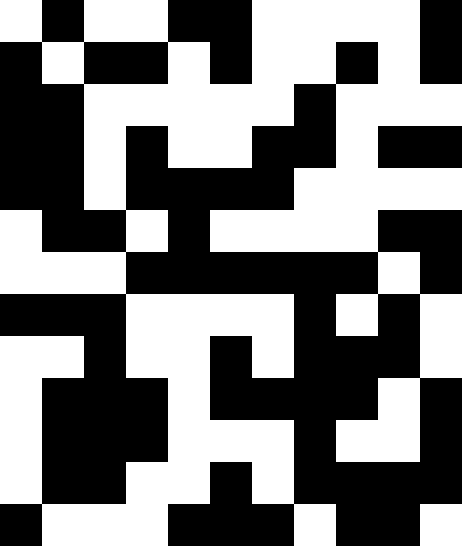[["white", "black", "white", "white", "black", "black", "white", "white", "white", "white", "black"], ["black", "white", "black", "black", "white", "black", "white", "white", "black", "white", "black"], ["black", "black", "white", "white", "white", "white", "white", "black", "white", "white", "white"], ["black", "black", "white", "black", "white", "white", "black", "black", "white", "black", "black"], ["black", "black", "white", "black", "black", "black", "black", "white", "white", "white", "white"], ["white", "black", "black", "white", "black", "white", "white", "white", "white", "black", "black"], ["white", "white", "white", "black", "black", "black", "black", "black", "black", "white", "black"], ["black", "black", "black", "white", "white", "white", "white", "black", "white", "black", "white"], ["white", "white", "black", "white", "white", "black", "white", "black", "black", "black", "white"], ["white", "black", "black", "black", "white", "black", "black", "black", "black", "white", "black"], ["white", "black", "black", "black", "white", "white", "white", "black", "white", "white", "black"], ["white", "black", "black", "white", "white", "black", "white", "black", "black", "black", "black"], ["black", "white", "white", "white", "black", "black", "black", "white", "black", "black", "white"]]